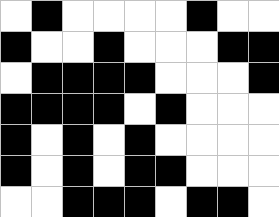[["white", "black", "white", "white", "white", "white", "black", "white", "white"], ["black", "white", "white", "black", "white", "white", "white", "black", "black"], ["white", "black", "black", "black", "black", "white", "white", "white", "black"], ["black", "black", "black", "black", "white", "black", "white", "white", "white"], ["black", "white", "black", "white", "black", "white", "white", "white", "white"], ["black", "white", "black", "white", "black", "black", "white", "white", "white"], ["white", "white", "black", "black", "black", "white", "black", "black", "white"]]